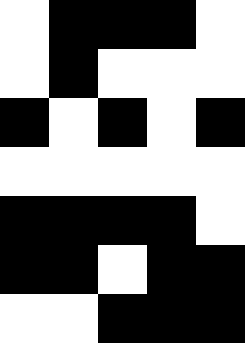[["white", "black", "black", "black", "white"], ["white", "black", "white", "white", "white"], ["black", "white", "black", "white", "black"], ["white", "white", "white", "white", "white"], ["black", "black", "black", "black", "white"], ["black", "black", "white", "black", "black"], ["white", "white", "black", "black", "black"]]